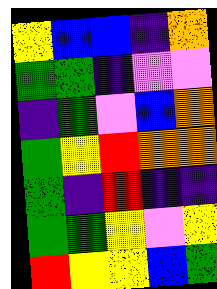[["yellow", "blue", "blue", "indigo", "orange"], ["green", "green", "indigo", "violet", "violet"], ["indigo", "green", "violet", "blue", "orange"], ["green", "yellow", "red", "orange", "orange"], ["green", "indigo", "red", "indigo", "indigo"], ["green", "green", "yellow", "violet", "yellow"], ["red", "yellow", "yellow", "blue", "green"]]